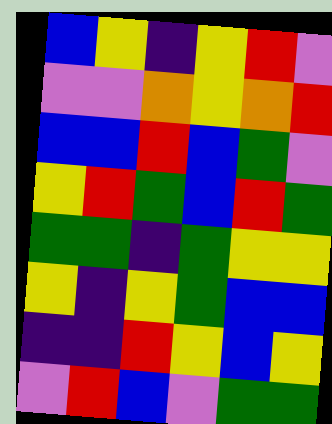[["blue", "yellow", "indigo", "yellow", "red", "violet"], ["violet", "violet", "orange", "yellow", "orange", "red"], ["blue", "blue", "red", "blue", "green", "violet"], ["yellow", "red", "green", "blue", "red", "green"], ["green", "green", "indigo", "green", "yellow", "yellow"], ["yellow", "indigo", "yellow", "green", "blue", "blue"], ["indigo", "indigo", "red", "yellow", "blue", "yellow"], ["violet", "red", "blue", "violet", "green", "green"]]